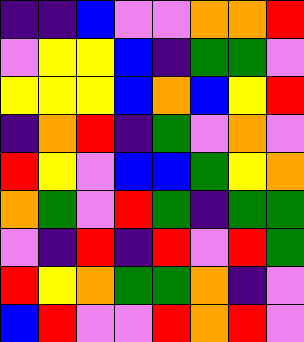[["indigo", "indigo", "blue", "violet", "violet", "orange", "orange", "red"], ["violet", "yellow", "yellow", "blue", "indigo", "green", "green", "violet"], ["yellow", "yellow", "yellow", "blue", "orange", "blue", "yellow", "red"], ["indigo", "orange", "red", "indigo", "green", "violet", "orange", "violet"], ["red", "yellow", "violet", "blue", "blue", "green", "yellow", "orange"], ["orange", "green", "violet", "red", "green", "indigo", "green", "green"], ["violet", "indigo", "red", "indigo", "red", "violet", "red", "green"], ["red", "yellow", "orange", "green", "green", "orange", "indigo", "violet"], ["blue", "red", "violet", "violet", "red", "orange", "red", "violet"]]